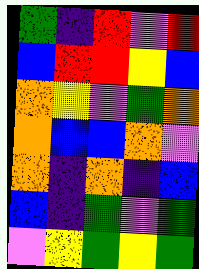[["green", "indigo", "red", "violet", "red"], ["blue", "red", "red", "yellow", "blue"], ["orange", "yellow", "violet", "green", "orange"], ["orange", "blue", "blue", "orange", "violet"], ["orange", "indigo", "orange", "indigo", "blue"], ["blue", "indigo", "green", "violet", "green"], ["violet", "yellow", "green", "yellow", "green"]]